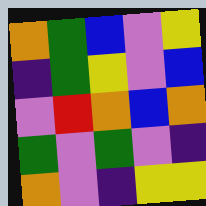[["orange", "green", "blue", "violet", "yellow"], ["indigo", "green", "yellow", "violet", "blue"], ["violet", "red", "orange", "blue", "orange"], ["green", "violet", "green", "violet", "indigo"], ["orange", "violet", "indigo", "yellow", "yellow"]]